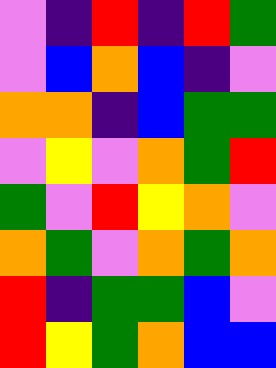[["violet", "indigo", "red", "indigo", "red", "green"], ["violet", "blue", "orange", "blue", "indigo", "violet"], ["orange", "orange", "indigo", "blue", "green", "green"], ["violet", "yellow", "violet", "orange", "green", "red"], ["green", "violet", "red", "yellow", "orange", "violet"], ["orange", "green", "violet", "orange", "green", "orange"], ["red", "indigo", "green", "green", "blue", "violet"], ["red", "yellow", "green", "orange", "blue", "blue"]]